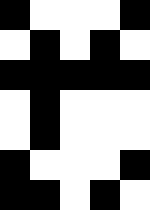[["black", "white", "white", "white", "black"], ["white", "black", "white", "black", "white"], ["black", "black", "black", "black", "black"], ["white", "black", "white", "white", "white"], ["white", "black", "white", "white", "white"], ["black", "white", "white", "white", "black"], ["black", "black", "white", "black", "white"]]